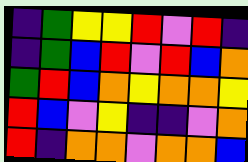[["indigo", "green", "yellow", "yellow", "red", "violet", "red", "indigo"], ["indigo", "green", "blue", "red", "violet", "red", "blue", "orange"], ["green", "red", "blue", "orange", "yellow", "orange", "orange", "yellow"], ["red", "blue", "violet", "yellow", "indigo", "indigo", "violet", "orange"], ["red", "indigo", "orange", "orange", "violet", "orange", "orange", "blue"]]